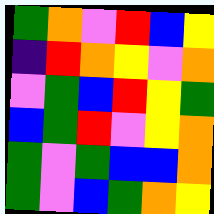[["green", "orange", "violet", "red", "blue", "yellow"], ["indigo", "red", "orange", "yellow", "violet", "orange"], ["violet", "green", "blue", "red", "yellow", "green"], ["blue", "green", "red", "violet", "yellow", "orange"], ["green", "violet", "green", "blue", "blue", "orange"], ["green", "violet", "blue", "green", "orange", "yellow"]]